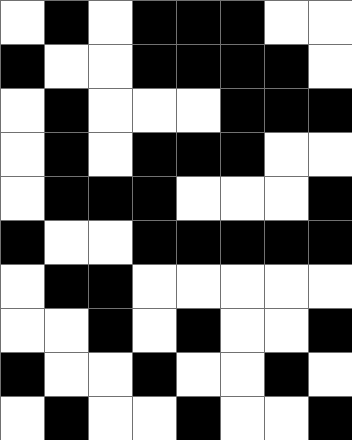[["white", "black", "white", "black", "black", "black", "white", "white"], ["black", "white", "white", "black", "black", "black", "black", "white"], ["white", "black", "white", "white", "white", "black", "black", "black"], ["white", "black", "white", "black", "black", "black", "white", "white"], ["white", "black", "black", "black", "white", "white", "white", "black"], ["black", "white", "white", "black", "black", "black", "black", "black"], ["white", "black", "black", "white", "white", "white", "white", "white"], ["white", "white", "black", "white", "black", "white", "white", "black"], ["black", "white", "white", "black", "white", "white", "black", "white"], ["white", "black", "white", "white", "black", "white", "white", "black"]]